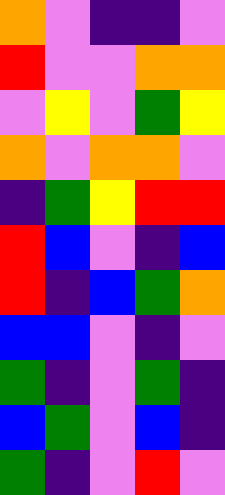[["orange", "violet", "indigo", "indigo", "violet"], ["red", "violet", "violet", "orange", "orange"], ["violet", "yellow", "violet", "green", "yellow"], ["orange", "violet", "orange", "orange", "violet"], ["indigo", "green", "yellow", "red", "red"], ["red", "blue", "violet", "indigo", "blue"], ["red", "indigo", "blue", "green", "orange"], ["blue", "blue", "violet", "indigo", "violet"], ["green", "indigo", "violet", "green", "indigo"], ["blue", "green", "violet", "blue", "indigo"], ["green", "indigo", "violet", "red", "violet"]]